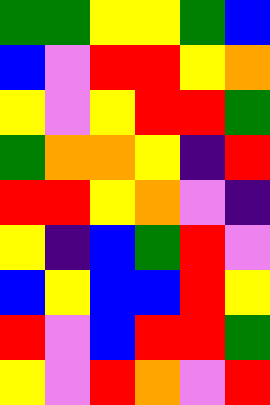[["green", "green", "yellow", "yellow", "green", "blue"], ["blue", "violet", "red", "red", "yellow", "orange"], ["yellow", "violet", "yellow", "red", "red", "green"], ["green", "orange", "orange", "yellow", "indigo", "red"], ["red", "red", "yellow", "orange", "violet", "indigo"], ["yellow", "indigo", "blue", "green", "red", "violet"], ["blue", "yellow", "blue", "blue", "red", "yellow"], ["red", "violet", "blue", "red", "red", "green"], ["yellow", "violet", "red", "orange", "violet", "red"]]